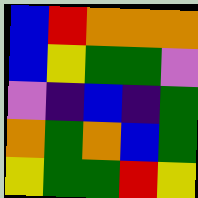[["blue", "red", "orange", "orange", "orange"], ["blue", "yellow", "green", "green", "violet"], ["violet", "indigo", "blue", "indigo", "green"], ["orange", "green", "orange", "blue", "green"], ["yellow", "green", "green", "red", "yellow"]]